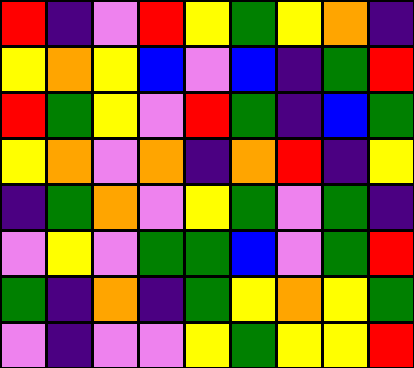[["red", "indigo", "violet", "red", "yellow", "green", "yellow", "orange", "indigo"], ["yellow", "orange", "yellow", "blue", "violet", "blue", "indigo", "green", "red"], ["red", "green", "yellow", "violet", "red", "green", "indigo", "blue", "green"], ["yellow", "orange", "violet", "orange", "indigo", "orange", "red", "indigo", "yellow"], ["indigo", "green", "orange", "violet", "yellow", "green", "violet", "green", "indigo"], ["violet", "yellow", "violet", "green", "green", "blue", "violet", "green", "red"], ["green", "indigo", "orange", "indigo", "green", "yellow", "orange", "yellow", "green"], ["violet", "indigo", "violet", "violet", "yellow", "green", "yellow", "yellow", "red"]]